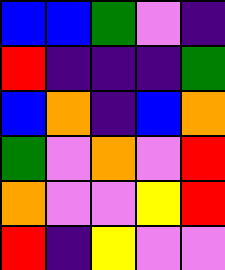[["blue", "blue", "green", "violet", "indigo"], ["red", "indigo", "indigo", "indigo", "green"], ["blue", "orange", "indigo", "blue", "orange"], ["green", "violet", "orange", "violet", "red"], ["orange", "violet", "violet", "yellow", "red"], ["red", "indigo", "yellow", "violet", "violet"]]